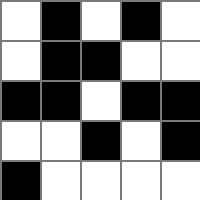[["white", "black", "white", "black", "white"], ["white", "black", "black", "white", "white"], ["black", "black", "white", "black", "black"], ["white", "white", "black", "white", "black"], ["black", "white", "white", "white", "white"]]